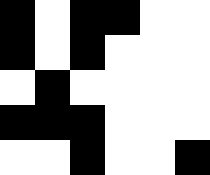[["black", "white", "black", "black", "white", "white"], ["black", "white", "black", "white", "white", "white"], ["white", "black", "white", "white", "white", "white"], ["black", "black", "black", "white", "white", "white"], ["white", "white", "black", "white", "white", "black"]]